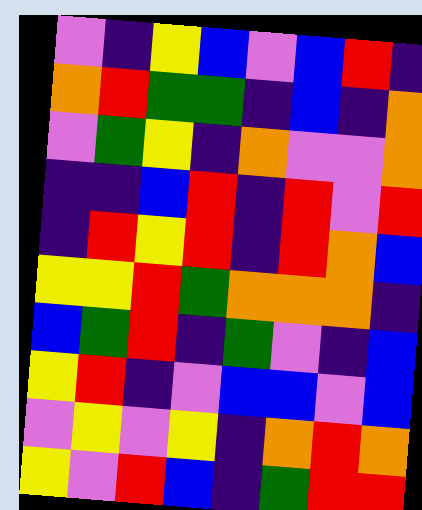[["violet", "indigo", "yellow", "blue", "violet", "blue", "red", "indigo"], ["orange", "red", "green", "green", "indigo", "blue", "indigo", "orange"], ["violet", "green", "yellow", "indigo", "orange", "violet", "violet", "orange"], ["indigo", "indigo", "blue", "red", "indigo", "red", "violet", "red"], ["indigo", "red", "yellow", "red", "indigo", "red", "orange", "blue"], ["yellow", "yellow", "red", "green", "orange", "orange", "orange", "indigo"], ["blue", "green", "red", "indigo", "green", "violet", "indigo", "blue"], ["yellow", "red", "indigo", "violet", "blue", "blue", "violet", "blue"], ["violet", "yellow", "violet", "yellow", "indigo", "orange", "red", "orange"], ["yellow", "violet", "red", "blue", "indigo", "green", "red", "red"]]